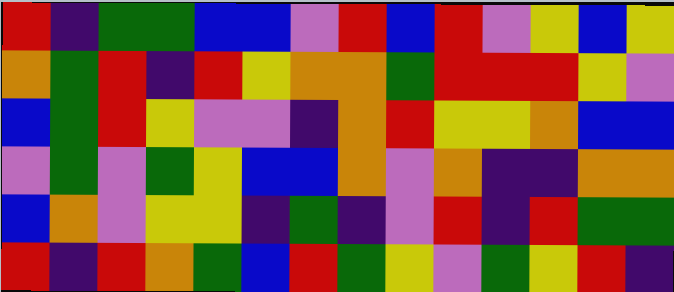[["red", "indigo", "green", "green", "blue", "blue", "violet", "red", "blue", "red", "violet", "yellow", "blue", "yellow"], ["orange", "green", "red", "indigo", "red", "yellow", "orange", "orange", "green", "red", "red", "red", "yellow", "violet"], ["blue", "green", "red", "yellow", "violet", "violet", "indigo", "orange", "red", "yellow", "yellow", "orange", "blue", "blue"], ["violet", "green", "violet", "green", "yellow", "blue", "blue", "orange", "violet", "orange", "indigo", "indigo", "orange", "orange"], ["blue", "orange", "violet", "yellow", "yellow", "indigo", "green", "indigo", "violet", "red", "indigo", "red", "green", "green"], ["red", "indigo", "red", "orange", "green", "blue", "red", "green", "yellow", "violet", "green", "yellow", "red", "indigo"]]